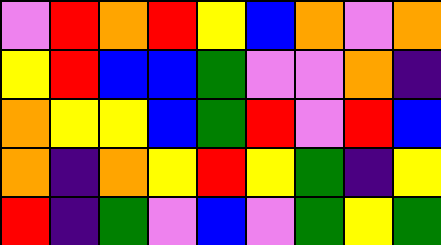[["violet", "red", "orange", "red", "yellow", "blue", "orange", "violet", "orange"], ["yellow", "red", "blue", "blue", "green", "violet", "violet", "orange", "indigo"], ["orange", "yellow", "yellow", "blue", "green", "red", "violet", "red", "blue"], ["orange", "indigo", "orange", "yellow", "red", "yellow", "green", "indigo", "yellow"], ["red", "indigo", "green", "violet", "blue", "violet", "green", "yellow", "green"]]